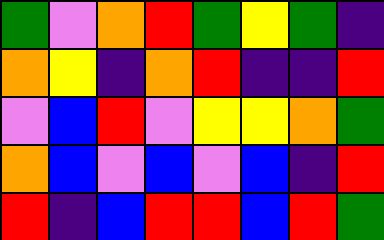[["green", "violet", "orange", "red", "green", "yellow", "green", "indigo"], ["orange", "yellow", "indigo", "orange", "red", "indigo", "indigo", "red"], ["violet", "blue", "red", "violet", "yellow", "yellow", "orange", "green"], ["orange", "blue", "violet", "blue", "violet", "blue", "indigo", "red"], ["red", "indigo", "blue", "red", "red", "blue", "red", "green"]]